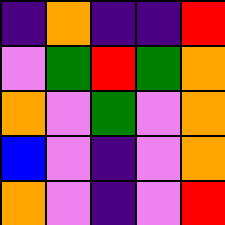[["indigo", "orange", "indigo", "indigo", "red"], ["violet", "green", "red", "green", "orange"], ["orange", "violet", "green", "violet", "orange"], ["blue", "violet", "indigo", "violet", "orange"], ["orange", "violet", "indigo", "violet", "red"]]